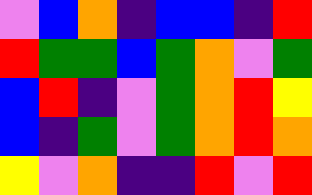[["violet", "blue", "orange", "indigo", "blue", "blue", "indigo", "red"], ["red", "green", "green", "blue", "green", "orange", "violet", "green"], ["blue", "red", "indigo", "violet", "green", "orange", "red", "yellow"], ["blue", "indigo", "green", "violet", "green", "orange", "red", "orange"], ["yellow", "violet", "orange", "indigo", "indigo", "red", "violet", "red"]]